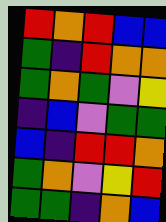[["red", "orange", "red", "blue", "blue"], ["green", "indigo", "red", "orange", "orange"], ["green", "orange", "green", "violet", "yellow"], ["indigo", "blue", "violet", "green", "green"], ["blue", "indigo", "red", "red", "orange"], ["green", "orange", "violet", "yellow", "red"], ["green", "green", "indigo", "orange", "blue"]]